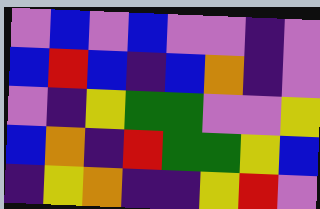[["violet", "blue", "violet", "blue", "violet", "violet", "indigo", "violet"], ["blue", "red", "blue", "indigo", "blue", "orange", "indigo", "violet"], ["violet", "indigo", "yellow", "green", "green", "violet", "violet", "yellow"], ["blue", "orange", "indigo", "red", "green", "green", "yellow", "blue"], ["indigo", "yellow", "orange", "indigo", "indigo", "yellow", "red", "violet"]]